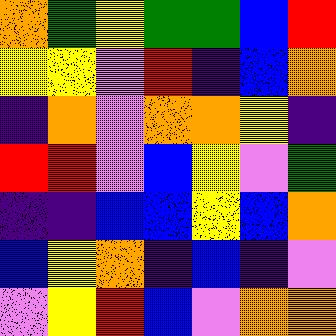[["orange", "green", "yellow", "green", "green", "blue", "red"], ["yellow", "yellow", "violet", "red", "indigo", "blue", "orange"], ["indigo", "orange", "violet", "orange", "orange", "yellow", "indigo"], ["red", "red", "violet", "blue", "yellow", "violet", "green"], ["indigo", "indigo", "blue", "blue", "yellow", "blue", "orange"], ["blue", "yellow", "orange", "indigo", "blue", "indigo", "violet"], ["violet", "yellow", "red", "blue", "violet", "orange", "orange"]]